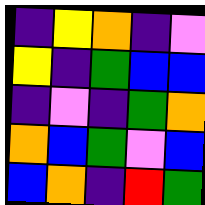[["indigo", "yellow", "orange", "indigo", "violet"], ["yellow", "indigo", "green", "blue", "blue"], ["indigo", "violet", "indigo", "green", "orange"], ["orange", "blue", "green", "violet", "blue"], ["blue", "orange", "indigo", "red", "green"]]